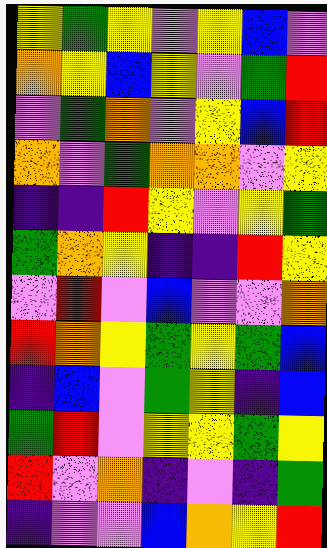[["yellow", "green", "yellow", "violet", "yellow", "blue", "violet"], ["orange", "yellow", "blue", "yellow", "violet", "green", "red"], ["violet", "green", "orange", "violet", "yellow", "blue", "red"], ["orange", "violet", "green", "orange", "orange", "violet", "yellow"], ["indigo", "indigo", "red", "yellow", "violet", "yellow", "green"], ["green", "orange", "yellow", "indigo", "indigo", "red", "yellow"], ["violet", "red", "violet", "blue", "violet", "violet", "orange"], ["red", "orange", "yellow", "green", "yellow", "green", "blue"], ["indigo", "blue", "violet", "green", "yellow", "indigo", "blue"], ["green", "red", "violet", "yellow", "yellow", "green", "yellow"], ["red", "violet", "orange", "indigo", "violet", "indigo", "green"], ["indigo", "violet", "violet", "blue", "orange", "yellow", "red"]]